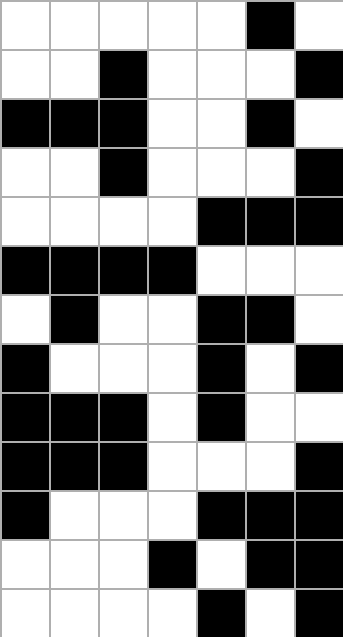[["white", "white", "white", "white", "white", "black", "white"], ["white", "white", "black", "white", "white", "white", "black"], ["black", "black", "black", "white", "white", "black", "white"], ["white", "white", "black", "white", "white", "white", "black"], ["white", "white", "white", "white", "black", "black", "black"], ["black", "black", "black", "black", "white", "white", "white"], ["white", "black", "white", "white", "black", "black", "white"], ["black", "white", "white", "white", "black", "white", "black"], ["black", "black", "black", "white", "black", "white", "white"], ["black", "black", "black", "white", "white", "white", "black"], ["black", "white", "white", "white", "black", "black", "black"], ["white", "white", "white", "black", "white", "black", "black"], ["white", "white", "white", "white", "black", "white", "black"]]